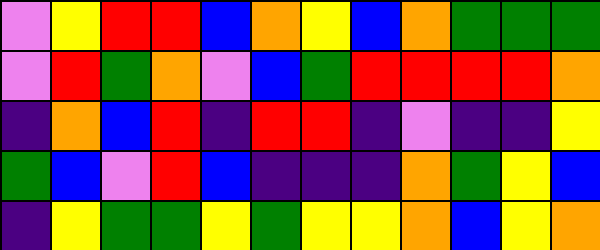[["violet", "yellow", "red", "red", "blue", "orange", "yellow", "blue", "orange", "green", "green", "green"], ["violet", "red", "green", "orange", "violet", "blue", "green", "red", "red", "red", "red", "orange"], ["indigo", "orange", "blue", "red", "indigo", "red", "red", "indigo", "violet", "indigo", "indigo", "yellow"], ["green", "blue", "violet", "red", "blue", "indigo", "indigo", "indigo", "orange", "green", "yellow", "blue"], ["indigo", "yellow", "green", "green", "yellow", "green", "yellow", "yellow", "orange", "blue", "yellow", "orange"]]